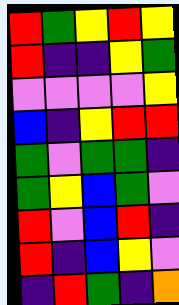[["red", "green", "yellow", "red", "yellow"], ["red", "indigo", "indigo", "yellow", "green"], ["violet", "violet", "violet", "violet", "yellow"], ["blue", "indigo", "yellow", "red", "red"], ["green", "violet", "green", "green", "indigo"], ["green", "yellow", "blue", "green", "violet"], ["red", "violet", "blue", "red", "indigo"], ["red", "indigo", "blue", "yellow", "violet"], ["indigo", "red", "green", "indigo", "orange"]]